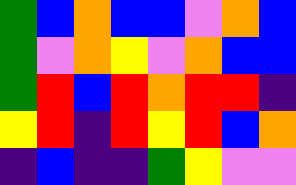[["green", "blue", "orange", "blue", "blue", "violet", "orange", "blue"], ["green", "violet", "orange", "yellow", "violet", "orange", "blue", "blue"], ["green", "red", "blue", "red", "orange", "red", "red", "indigo"], ["yellow", "red", "indigo", "red", "yellow", "red", "blue", "orange"], ["indigo", "blue", "indigo", "indigo", "green", "yellow", "violet", "violet"]]